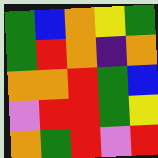[["green", "blue", "orange", "yellow", "green"], ["green", "red", "orange", "indigo", "orange"], ["orange", "orange", "red", "green", "blue"], ["violet", "red", "red", "green", "yellow"], ["orange", "green", "red", "violet", "red"]]